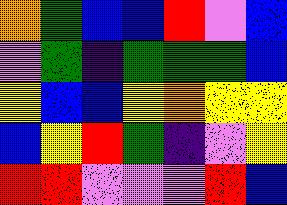[["orange", "green", "blue", "blue", "red", "violet", "blue"], ["violet", "green", "indigo", "green", "green", "green", "blue"], ["yellow", "blue", "blue", "yellow", "orange", "yellow", "yellow"], ["blue", "yellow", "red", "green", "indigo", "violet", "yellow"], ["red", "red", "violet", "violet", "violet", "red", "blue"]]